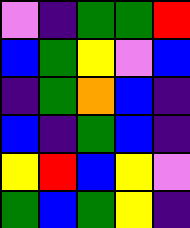[["violet", "indigo", "green", "green", "red"], ["blue", "green", "yellow", "violet", "blue"], ["indigo", "green", "orange", "blue", "indigo"], ["blue", "indigo", "green", "blue", "indigo"], ["yellow", "red", "blue", "yellow", "violet"], ["green", "blue", "green", "yellow", "indigo"]]